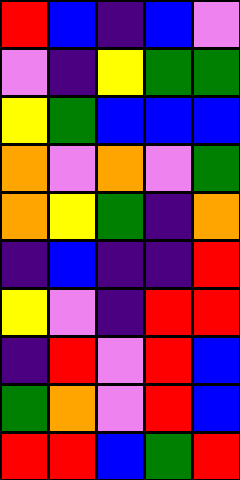[["red", "blue", "indigo", "blue", "violet"], ["violet", "indigo", "yellow", "green", "green"], ["yellow", "green", "blue", "blue", "blue"], ["orange", "violet", "orange", "violet", "green"], ["orange", "yellow", "green", "indigo", "orange"], ["indigo", "blue", "indigo", "indigo", "red"], ["yellow", "violet", "indigo", "red", "red"], ["indigo", "red", "violet", "red", "blue"], ["green", "orange", "violet", "red", "blue"], ["red", "red", "blue", "green", "red"]]